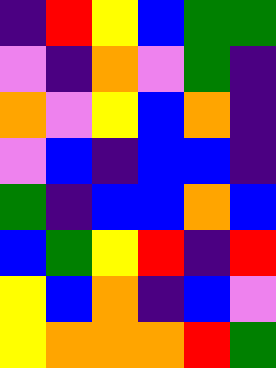[["indigo", "red", "yellow", "blue", "green", "green"], ["violet", "indigo", "orange", "violet", "green", "indigo"], ["orange", "violet", "yellow", "blue", "orange", "indigo"], ["violet", "blue", "indigo", "blue", "blue", "indigo"], ["green", "indigo", "blue", "blue", "orange", "blue"], ["blue", "green", "yellow", "red", "indigo", "red"], ["yellow", "blue", "orange", "indigo", "blue", "violet"], ["yellow", "orange", "orange", "orange", "red", "green"]]